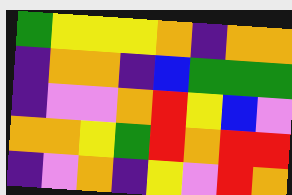[["green", "yellow", "yellow", "yellow", "orange", "indigo", "orange", "orange"], ["indigo", "orange", "orange", "indigo", "blue", "green", "green", "green"], ["indigo", "violet", "violet", "orange", "red", "yellow", "blue", "violet"], ["orange", "orange", "yellow", "green", "red", "orange", "red", "red"], ["indigo", "violet", "orange", "indigo", "yellow", "violet", "red", "orange"]]